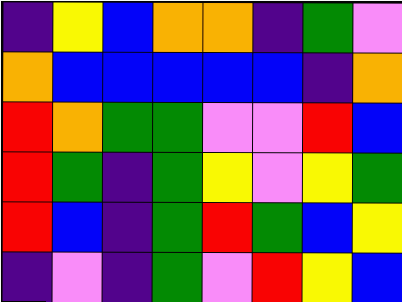[["indigo", "yellow", "blue", "orange", "orange", "indigo", "green", "violet"], ["orange", "blue", "blue", "blue", "blue", "blue", "indigo", "orange"], ["red", "orange", "green", "green", "violet", "violet", "red", "blue"], ["red", "green", "indigo", "green", "yellow", "violet", "yellow", "green"], ["red", "blue", "indigo", "green", "red", "green", "blue", "yellow"], ["indigo", "violet", "indigo", "green", "violet", "red", "yellow", "blue"]]